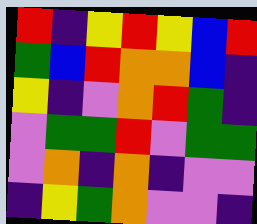[["red", "indigo", "yellow", "red", "yellow", "blue", "red"], ["green", "blue", "red", "orange", "orange", "blue", "indigo"], ["yellow", "indigo", "violet", "orange", "red", "green", "indigo"], ["violet", "green", "green", "red", "violet", "green", "green"], ["violet", "orange", "indigo", "orange", "indigo", "violet", "violet"], ["indigo", "yellow", "green", "orange", "violet", "violet", "indigo"]]